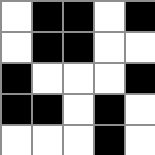[["white", "black", "black", "white", "black"], ["white", "black", "black", "white", "white"], ["black", "white", "white", "white", "black"], ["black", "black", "white", "black", "white"], ["white", "white", "white", "black", "white"]]